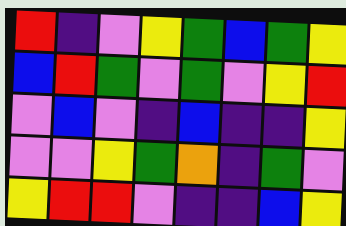[["red", "indigo", "violet", "yellow", "green", "blue", "green", "yellow"], ["blue", "red", "green", "violet", "green", "violet", "yellow", "red"], ["violet", "blue", "violet", "indigo", "blue", "indigo", "indigo", "yellow"], ["violet", "violet", "yellow", "green", "orange", "indigo", "green", "violet"], ["yellow", "red", "red", "violet", "indigo", "indigo", "blue", "yellow"]]